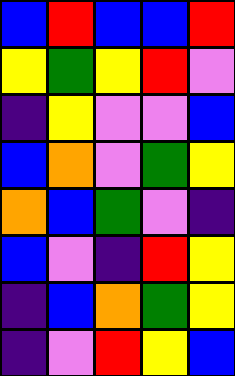[["blue", "red", "blue", "blue", "red"], ["yellow", "green", "yellow", "red", "violet"], ["indigo", "yellow", "violet", "violet", "blue"], ["blue", "orange", "violet", "green", "yellow"], ["orange", "blue", "green", "violet", "indigo"], ["blue", "violet", "indigo", "red", "yellow"], ["indigo", "blue", "orange", "green", "yellow"], ["indigo", "violet", "red", "yellow", "blue"]]